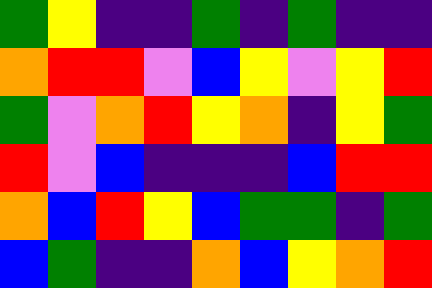[["green", "yellow", "indigo", "indigo", "green", "indigo", "green", "indigo", "indigo"], ["orange", "red", "red", "violet", "blue", "yellow", "violet", "yellow", "red"], ["green", "violet", "orange", "red", "yellow", "orange", "indigo", "yellow", "green"], ["red", "violet", "blue", "indigo", "indigo", "indigo", "blue", "red", "red"], ["orange", "blue", "red", "yellow", "blue", "green", "green", "indigo", "green"], ["blue", "green", "indigo", "indigo", "orange", "blue", "yellow", "orange", "red"]]